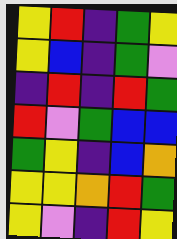[["yellow", "red", "indigo", "green", "yellow"], ["yellow", "blue", "indigo", "green", "violet"], ["indigo", "red", "indigo", "red", "green"], ["red", "violet", "green", "blue", "blue"], ["green", "yellow", "indigo", "blue", "orange"], ["yellow", "yellow", "orange", "red", "green"], ["yellow", "violet", "indigo", "red", "yellow"]]